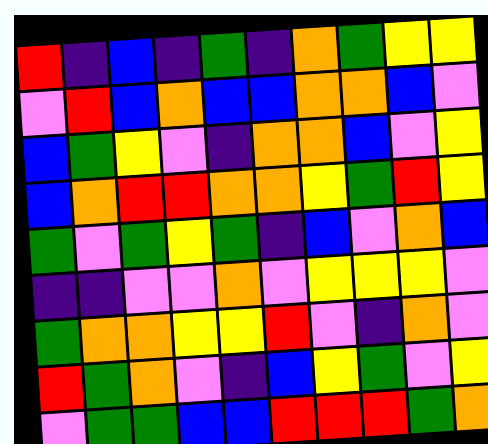[["red", "indigo", "blue", "indigo", "green", "indigo", "orange", "green", "yellow", "yellow"], ["violet", "red", "blue", "orange", "blue", "blue", "orange", "orange", "blue", "violet"], ["blue", "green", "yellow", "violet", "indigo", "orange", "orange", "blue", "violet", "yellow"], ["blue", "orange", "red", "red", "orange", "orange", "yellow", "green", "red", "yellow"], ["green", "violet", "green", "yellow", "green", "indigo", "blue", "violet", "orange", "blue"], ["indigo", "indigo", "violet", "violet", "orange", "violet", "yellow", "yellow", "yellow", "violet"], ["green", "orange", "orange", "yellow", "yellow", "red", "violet", "indigo", "orange", "violet"], ["red", "green", "orange", "violet", "indigo", "blue", "yellow", "green", "violet", "yellow"], ["violet", "green", "green", "blue", "blue", "red", "red", "red", "green", "orange"]]